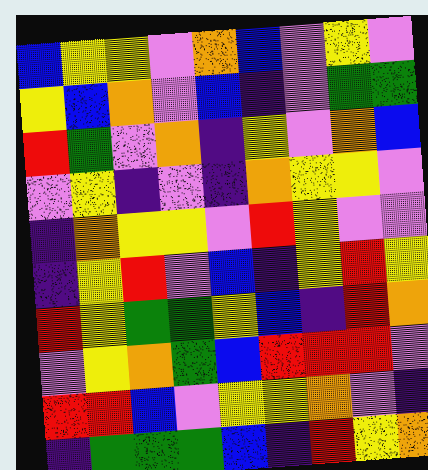[["blue", "yellow", "yellow", "violet", "orange", "blue", "violet", "yellow", "violet"], ["yellow", "blue", "orange", "violet", "blue", "indigo", "violet", "green", "green"], ["red", "green", "violet", "orange", "indigo", "yellow", "violet", "orange", "blue"], ["violet", "yellow", "indigo", "violet", "indigo", "orange", "yellow", "yellow", "violet"], ["indigo", "orange", "yellow", "yellow", "violet", "red", "yellow", "violet", "violet"], ["indigo", "yellow", "red", "violet", "blue", "indigo", "yellow", "red", "yellow"], ["red", "yellow", "green", "green", "yellow", "blue", "indigo", "red", "orange"], ["violet", "yellow", "orange", "green", "blue", "red", "red", "red", "violet"], ["red", "red", "blue", "violet", "yellow", "yellow", "orange", "violet", "indigo"], ["indigo", "green", "green", "green", "blue", "indigo", "red", "yellow", "orange"]]